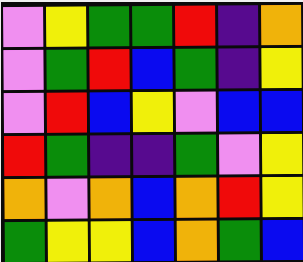[["violet", "yellow", "green", "green", "red", "indigo", "orange"], ["violet", "green", "red", "blue", "green", "indigo", "yellow"], ["violet", "red", "blue", "yellow", "violet", "blue", "blue"], ["red", "green", "indigo", "indigo", "green", "violet", "yellow"], ["orange", "violet", "orange", "blue", "orange", "red", "yellow"], ["green", "yellow", "yellow", "blue", "orange", "green", "blue"]]